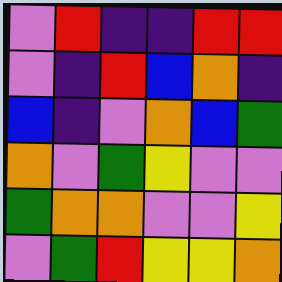[["violet", "red", "indigo", "indigo", "red", "red"], ["violet", "indigo", "red", "blue", "orange", "indigo"], ["blue", "indigo", "violet", "orange", "blue", "green"], ["orange", "violet", "green", "yellow", "violet", "violet"], ["green", "orange", "orange", "violet", "violet", "yellow"], ["violet", "green", "red", "yellow", "yellow", "orange"]]